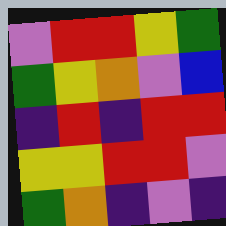[["violet", "red", "red", "yellow", "green"], ["green", "yellow", "orange", "violet", "blue"], ["indigo", "red", "indigo", "red", "red"], ["yellow", "yellow", "red", "red", "violet"], ["green", "orange", "indigo", "violet", "indigo"]]